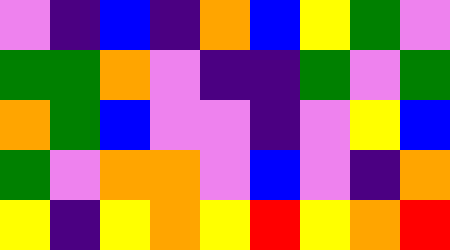[["violet", "indigo", "blue", "indigo", "orange", "blue", "yellow", "green", "violet"], ["green", "green", "orange", "violet", "indigo", "indigo", "green", "violet", "green"], ["orange", "green", "blue", "violet", "violet", "indigo", "violet", "yellow", "blue"], ["green", "violet", "orange", "orange", "violet", "blue", "violet", "indigo", "orange"], ["yellow", "indigo", "yellow", "orange", "yellow", "red", "yellow", "orange", "red"]]